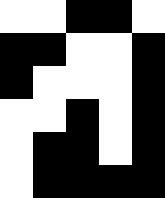[["white", "white", "black", "black", "white"], ["black", "black", "white", "white", "black"], ["black", "white", "white", "white", "black"], ["white", "white", "black", "white", "black"], ["white", "black", "black", "white", "black"], ["white", "black", "black", "black", "black"]]